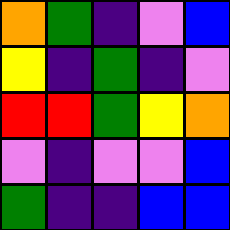[["orange", "green", "indigo", "violet", "blue"], ["yellow", "indigo", "green", "indigo", "violet"], ["red", "red", "green", "yellow", "orange"], ["violet", "indigo", "violet", "violet", "blue"], ["green", "indigo", "indigo", "blue", "blue"]]